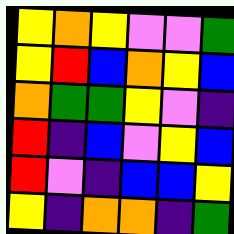[["yellow", "orange", "yellow", "violet", "violet", "green"], ["yellow", "red", "blue", "orange", "yellow", "blue"], ["orange", "green", "green", "yellow", "violet", "indigo"], ["red", "indigo", "blue", "violet", "yellow", "blue"], ["red", "violet", "indigo", "blue", "blue", "yellow"], ["yellow", "indigo", "orange", "orange", "indigo", "green"]]